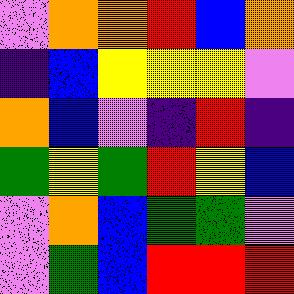[["violet", "orange", "orange", "red", "blue", "orange"], ["indigo", "blue", "yellow", "yellow", "yellow", "violet"], ["orange", "blue", "violet", "indigo", "red", "indigo"], ["green", "yellow", "green", "red", "yellow", "blue"], ["violet", "orange", "blue", "green", "green", "violet"], ["violet", "green", "blue", "red", "red", "red"]]